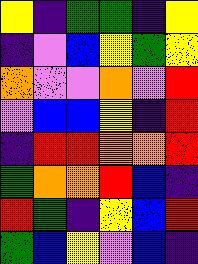[["yellow", "indigo", "green", "green", "indigo", "yellow"], ["indigo", "violet", "blue", "yellow", "green", "yellow"], ["orange", "violet", "violet", "orange", "violet", "red"], ["violet", "blue", "blue", "yellow", "indigo", "red"], ["indigo", "red", "red", "orange", "orange", "red"], ["green", "orange", "orange", "red", "blue", "indigo"], ["red", "green", "indigo", "yellow", "blue", "red"], ["green", "blue", "yellow", "violet", "blue", "indigo"]]